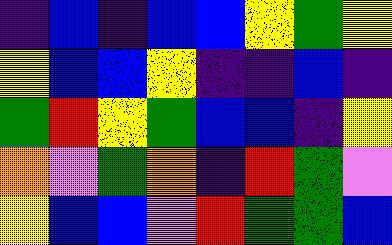[["indigo", "blue", "indigo", "blue", "blue", "yellow", "green", "yellow"], ["yellow", "blue", "blue", "yellow", "indigo", "indigo", "blue", "indigo"], ["green", "red", "yellow", "green", "blue", "blue", "indigo", "yellow"], ["orange", "violet", "green", "orange", "indigo", "red", "green", "violet"], ["yellow", "blue", "blue", "violet", "red", "green", "green", "blue"]]